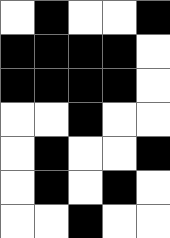[["white", "black", "white", "white", "black"], ["black", "black", "black", "black", "white"], ["black", "black", "black", "black", "white"], ["white", "white", "black", "white", "white"], ["white", "black", "white", "white", "black"], ["white", "black", "white", "black", "white"], ["white", "white", "black", "white", "white"]]